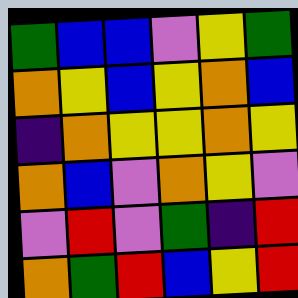[["green", "blue", "blue", "violet", "yellow", "green"], ["orange", "yellow", "blue", "yellow", "orange", "blue"], ["indigo", "orange", "yellow", "yellow", "orange", "yellow"], ["orange", "blue", "violet", "orange", "yellow", "violet"], ["violet", "red", "violet", "green", "indigo", "red"], ["orange", "green", "red", "blue", "yellow", "red"]]